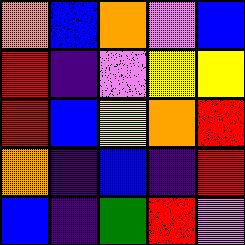[["orange", "blue", "orange", "violet", "blue"], ["red", "indigo", "violet", "yellow", "yellow"], ["red", "blue", "yellow", "orange", "red"], ["orange", "indigo", "blue", "indigo", "red"], ["blue", "indigo", "green", "red", "violet"]]